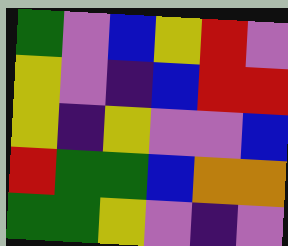[["green", "violet", "blue", "yellow", "red", "violet"], ["yellow", "violet", "indigo", "blue", "red", "red"], ["yellow", "indigo", "yellow", "violet", "violet", "blue"], ["red", "green", "green", "blue", "orange", "orange"], ["green", "green", "yellow", "violet", "indigo", "violet"]]